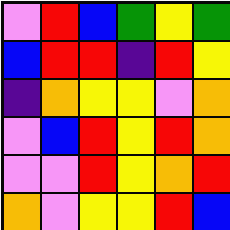[["violet", "red", "blue", "green", "yellow", "green"], ["blue", "red", "red", "indigo", "red", "yellow"], ["indigo", "orange", "yellow", "yellow", "violet", "orange"], ["violet", "blue", "red", "yellow", "red", "orange"], ["violet", "violet", "red", "yellow", "orange", "red"], ["orange", "violet", "yellow", "yellow", "red", "blue"]]